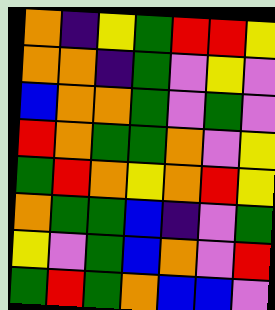[["orange", "indigo", "yellow", "green", "red", "red", "yellow"], ["orange", "orange", "indigo", "green", "violet", "yellow", "violet"], ["blue", "orange", "orange", "green", "violet", "green", "violet"], ["red", "orange", "green", "green", "orange", "violet", "yellow"], ["green", "red", "orange", "yellow", "orange", "red", "yellow"], ["orange", "green", "green", "blue", "indigo", "violet", "green"], ["yellow", "violet", "green", "blue", "orange", "violet", "red"], ["green", "red", "green", "orange", "blue", "blue", "violet"]]